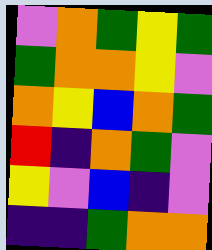[["violet", "orange", "green", "yellow", "green"], ["green", "orange", "orange", "yellow", "violet"], ["orange", "yellow", "blue", "orange", "green"], ["red", "indigo", "orange", "green", "violet"], ["yellow", "violet", "blue", "indigo", "violet"], ["indigo", "indigo", "green", "orange", "orange"]]